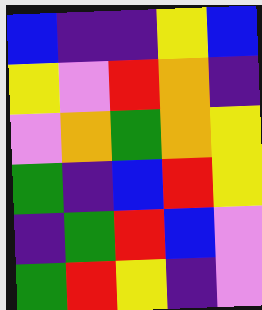[["blue", "indigo", "indigo", "yellow", "blue"], ["yellow", "violet", "red", "orange", "indigo"], ["violet", "orange", "green", "orange", "yellow"], ["green", "indigo", "blue", "red", "yellow"], ["indigo", "green", "red", "blue", "violet"], ["green", "red", "yellow", "indigo", "violet"]]